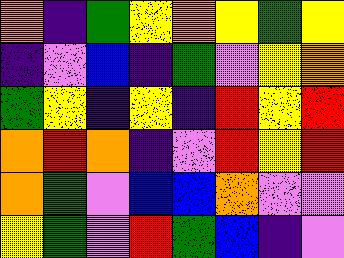[["orange", "indigo", "green", "yellow", "orange", "yellow", "green", "yellow"], ["indigo", "violet", "blue", "indigo", "green", "violet", "yellow", "orange"], ["green", "yellow", "indigo", "yellow", "indigo", "red", "yellow", "red"], ["orange", "red", "orange", "indigo", "violet", "red", "yellow", "red"], ["orange", "green", "violet", "blue", "blue", "orange", "violet", "violet"], ["yellow", "green", "violet", "red", "green", "blue", "indigo", "violet"]]